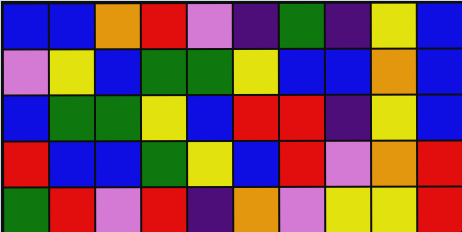[["blue", "blue", "orange", "red", "violet", "indigo", "green", "indigo", "yellow", "blue"], ["violet", "yellow", "blue", "green", "green", "yellow", "blue", "blue", "orange", "blue"], ["blue", "green", "green", "yellow", "blue", "red", "red", "indigo", "yellow", "blue"], ["red", "blue", "blue", "green", "yellow", "blue", "red", "violet", "orange", "red"], ["green", "red", "violet", "red", "indigo", "orange", "violet", "yellow", "yellow", "red"]]